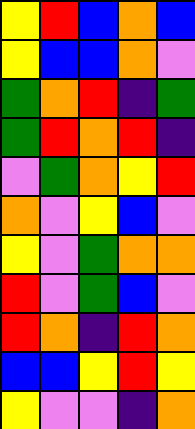[["yellow", "red", "blue", "orange", "blue"], ["yellow", "blue", "blue", "orange", "violet"], ["green", "orange", "red", "indigo", "green"], ["green", "red", "orange", "red", "indigo"], ["violet", "green", "orange", "yellow", "red"], ["orange", "violet", "yellow", "blue", "violet"], ["yellow", "violet", "green", "orange", "orange"], ["red", "violet", "green", "blue", "violet"], ["red", "orange", "indigo", "red", "orange"], ["blue", "blue", "yellow", "red", "yellow"], ["yellow", "violet", "violet", "indigo", "orange"]]